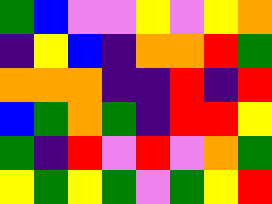[["green", "blue", "violet", "violet", "yellow", "violet", "yellow", "orange"], ["indigo", "yellow", "blue", "indigo", "orange", "orange", "red", "green"], ["orange", "orange", "orange", "indigo", "indigo", "red", "indigo", "red"], ["blue", "green", "orange", "green", "indigo", "red", "red", "yellow"], ["green", "indigo", "red", "violet", "red", "violet", "orange", "green"], ["yellow", "green", "yellow", "green", "violet", "green", "yellow", "red"]]